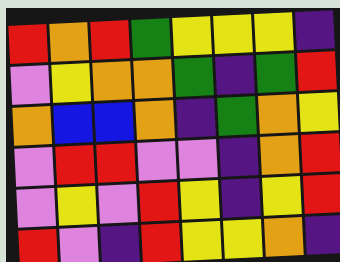[["red", "orange", "red", "green", "yellow", "yellow", "yellow", "indigo"], ["violet", "yellow", "orange", "orange", "green", "indigo", "green", "red"], ["orange", "blue", "blue", "orange", "indigo", "green", "orange", "yellow"], ["violet", "red", "red", "violet", "violet", "indigo", "orange", "red"], ["violet", "yellow", "violet", "red", "yellow", "indigo", "yellow", "red"], ["red", "violet", "indigo", "red", "yellow", "yellow", "orange", "indigo"]]